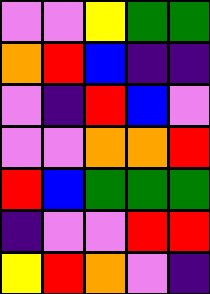[["violet", "violet", "yellow", "green", "green"], ["orange", "red", "blue", "indigo", "indigo"], ["violet", "indigo", "red", "blue", "violet"], ["violet", "violet", "orange", "orange", "red"], ["red", "blue", "green", "green", "green"], ["indigo", "violet", "violet", "red", "red"], ["yellow", "red", "orange", "violet", "indigo"]]